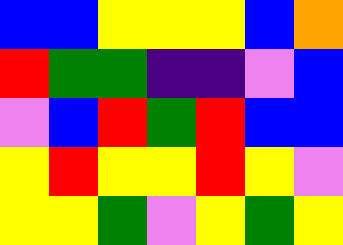[["blue", "blue", "yellow", "yellow", "yellow", "blue", "orange"], ["red", "green", "green", "indigo", "indigo", "violet", "blue"], ["violet", "blue", "red", "green", "red", "blue", "blue"], ["yellow", "red", "yellow", "yellow", "red", "yellow", "violet"], ["yellow", "yellow", "green", "violet", "yellow", "green", "yellow"]]